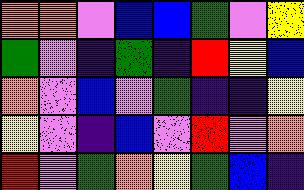[["orange", "orange", "violet", "blue", "blue", "green", "violet", "yellow"], ["green", "violet", "indigo", "green", "indigo", "red", "yellow", "blue"], ["orange", "violet", "blue", "violet", "green", "indigo", "indigo", "yellow"], ["yellow", "violet", "indigo", "blue", "violet", "red", "violet", "orange"], ["red", "violet", "green", "orange", "yellow", "green", "blue", "indigo"]]